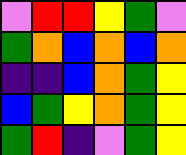[["violet", "red", "red", "yellow", "green", "violet"], ["green", "orange", "blue", "orange", "blue", "orange"], ["indigo", "indigo", "blue", "orange", "green", "yellow"], ["blue", "green", "yellow", "orange", "green", "yellow"], ["green", "red", "indigo", "violet", "green", "yellow"]]